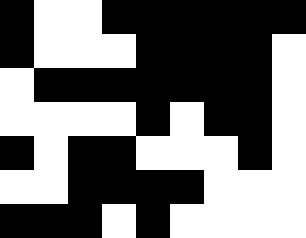[["black", "white", "white", "black", "black", "black", "black", "black", "black"], ["black", "white", "white", "white", "black", "black", "black", "black", "white"], ["white", "black", "black", "black", "black", "black", "black", "black", "white"], ["white", "white", "white", "white", "black", "white", "black", "black", "white"], ["black", "white", "black", "black", "white", "white", "white", "black", "white"], ["white", "white", "black", "black", "black", "black", "white", "white", "white"], ["black", "black", "black", "white", "black", "white", "white", "white", "white"]]